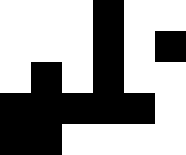[["white", "white", "white", "black", "white", "white"], ["white", "white", "white", "black", "white", "black"], ["white", "black", "white", "black", "white", "white"], ["black", "black", "black", "black", "black", "white"], ["black", "black", "white", "white", "white", "white"]]